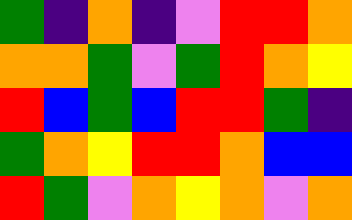[["green", "indigo", "orange", "indigo", "violet", "red", "red", "orange"], ["orange", "orange", "green", "violet", "green", "red", "orange", "yellow"], ["red", "blue", "green", "blue", "red", "red", "green", "indigo"], ["green", "orange", "yellow", "red", "red", "orange", "blue", "blue"], ["red", "green", "violet", "orange", "yellow", "orange", "violet", "orange"]]